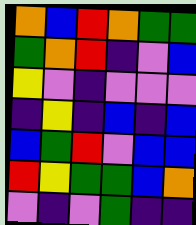[["orange", "blue", "red", "orange", "green", "green"], ["green", "orange", "red", "indigo", "violet", "blue"], ["yellow", "violet", "indigo", "violet", "violet", "violet"], ["indigo", "yellow", "indigo", "blue", "indigo", "blue"], ["blue", "green", "red", "violet", "blue", "blue"], ["red", "yellow", "green", "green", "blue", "orange"], ["violet", "indigo", "violet", "green", "indigo", "indigo"]]